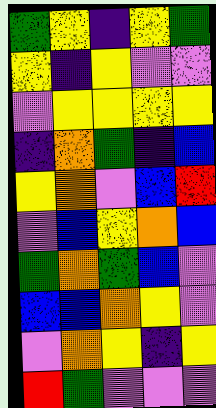[["green", "yellow", "indigo", "yellow", "green"], ["yellow", "indigo", "yellow", "violet", "violet"], ["violet", "yellow", "yellow", "yellow", "yellow"], ["indigo", "orange", "green", "indigo", "blue"], ["yellow", "orange", "violet", "blue", "red"], ["violet", "blue", "yellow", "orange", "blue"], ["green", "orange", "green", "blue", "violet"], ["blue", "blue", "orange", "yellow", "violet"], ["violet", "orange", "yellow", "indigo", "yellow"], ["red", "green", "violet", "violet", "violet"]]